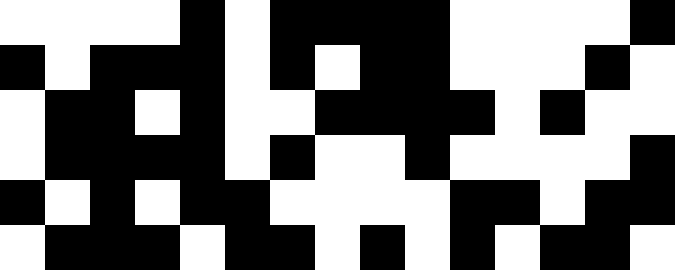[["white", "white", "white", "white", "black", "white", "black", "black", "black", "black", "white", "white", "white", "white", "black"], ["black", "white", "black", "black", "black", "white", "black", "white", "black", "black", "white", "white", "white", "black", "white"], ["white", "black", "black", "white", "black", "white", "white", "black", "black", "black", "black", "white", "black", "white", "white"], ["white", "black", "black", "black", "black", "white", "black", "white", "white", "black", "white", "white", "white", "white", "black"], ["black", "white", "black", "white", "black", "black", "white", "white", "white", "white", "black", "black", "white", "black", "black"], ["white", "black", "black", "black", "white", "black", "black", "white", "black", "white", "black", "white", "black", "black", "white"]]